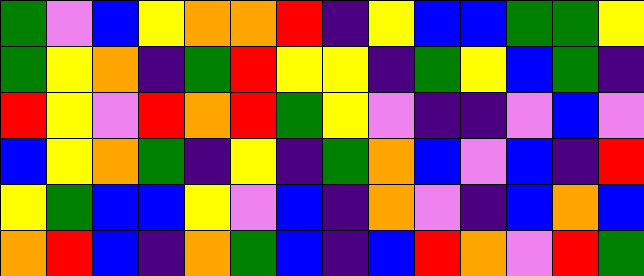[["green", "violet", "blue", "yellow", "orange", "orange", "red", "indigo", "yellow", "blue", "blue", "green", "green", "yellow"], ["green", "yellow", "orange", "indigo", "green", "red", "yellow", "yellow", "indigo", "green", "yellow", "blue", "green", "indigo"], ["red", "yellow", "violet", "red", "orange", "red", "green", "yellow", "violet", "indigo", "indigo", "violet", "blue", "violet"], ["blue", "yellow", "orange", "green", "indigo", "yellow", "indigo", "green", "orange", "blue", "violet", "blue", "indigo", "red"], ["yellow", "green", "blue", "blue", "yellow", "violet", "blue", "indigo", "orange", "violet", "indigo", "blue", "orange", "blue"], ["orange", "red", "blue", "indigo", "orange", "green", "blue", "indigo", "blue", "red", "orange", "violet", "red", "green"]]